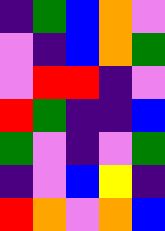[["indigo", "green", "blue", "orange", "violet"], ["violet", "indigo", "blue", "orange", "green"], ["violet", "red", "red", "indigo", "violet"], ["red", "green", "indigo", "indigo", "blue"], ["green", "violet", "indigo", "violet", "green"], ["indigo", "violet", "blue", "yellow", "indigo"], ["red", "orange", "violet", "orange", "blue"]]